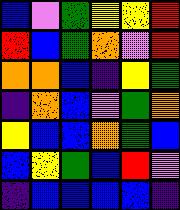[["blue", "violet", "green", "yellow", "yellow", "red"], ["red", "blue", "green", "orange", "violet", "red"], ["orange", "orange", "blue", "indigo", "yellow", "green"], ["indigo", "orange", "blue", "violet", "green", "orange"], ["yellow", "blue", "blue", "orange", "green", "blue"], ["blue", "yellow", "green", "blue", "red", "violet"], ["indigo", "blue", "blue", "blue", "blue", "indigo"]]